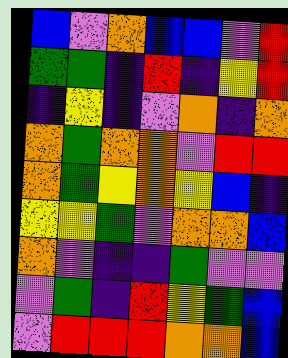[["blue", "violet", "orange", "blue", "blue", "violet", "red"], ["green", "green", "indigo", "red", "indigo", "yellow", "red"], ["indigo", "yellow", "indigo", "violet", "orange", "indigo", "orange"], ["orange", "green", "orange", "orange", "violet", "red", "red"], ["orange", "green", "yellow", "orange", "yellow", "blue", "indigo"], ["yellow", "yellow", "green", "violet", "orange", "orange", "blue"], ["orange", "violet", "indigo", "indigo", "green", "violet", "violet"], ["violet", "green", "indigo", "red", "yellow", "green", "blue"], ["violet", "red", "red", "red", "orange", "orange", "blue"]]